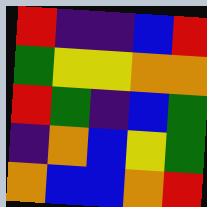[["red", "indigo", "indigo", "blue", "red"], ["green", "yellow", "yellow", "orange", "orange"], ["red", "green", "indigo", "blue", "green"], ["indigo", "orange", "blue", "yellow", "green"], ["orange", "blue", "blue", "orange", "red"]]